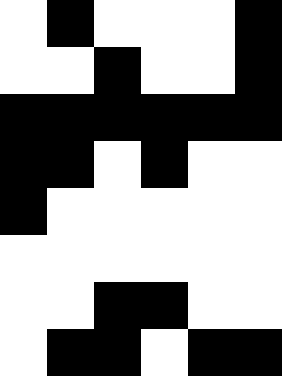[["white", "black", "white", "white", "white", "black"], ["white", "white", "black", "white", "white", "black"], ["black", "black", "black", "black", "black", "black"], ["black", "black", "white", "black", "white", "white"], ["black", "white", "white", "white", "white", "white"], ["white", "white", "white", "white", "white", "white"], ["white", "white", "black", "black", "white", "white"], ["white", "black", "black", "white", "black", "black"]]